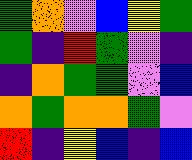[["green", "orange", "violet", "blue", "yellow", "green"], ["green", "indigo", "red", "green", "violet", "indigo"], ["indigo", "orange", "green", "green", "violet", "blue"], ["orange", "green", "orange", "orange", "green", "violet"], ["red", "indigo", "yellow", "blue", "indigo", "blue"]]